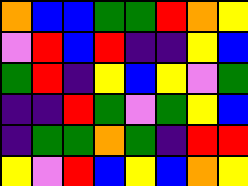[["orange", "blue", "blue", "green", "green", "red", "orange", "yellow"], ["violet", "red", "blue", "red", "indigo", "indigo", "yellow", "blue"], ["green", "red", "indigo", "yellow", "blue", "yellow", "violet", "green"], ["indigo", "indigo", "red", "green", "violet", "green", "yellow", "blue"], ["indigo", "green", "green", "orange", "green", "indigo", "red", "red"], ["yellow", "violet", "red", "blue", "yellow", "blue", "orange", "yellow"]]